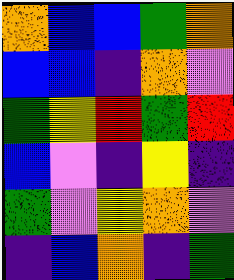[["orange", "blue", "blue", "green", "orange"], ["blue", "blue", "indigo", "orange", "violet"], ["green", "yellow", "red", "green", "red"], ["blue", "violet", "indigo", "yellow", "indigo"], ["green", "violet", "yellow", "orange", "violet"], ["indigo", "blue", "orange", "indigo", "green"]]